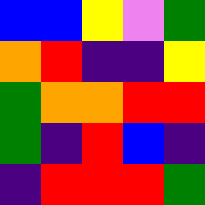[["blue", "blue", "yellow", "violet", "green"], ["orange", "red", "indigo", "indigo", "yellow"], ["green", "orange", "orange", "red", "red"], ["green", "indigo", "red", "blue", "indigo"], ["indigo", "red", "red", "red", "green"]]